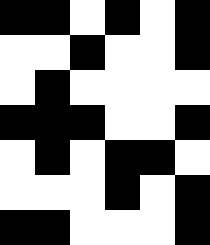[["black", "black", "white", "black", "white", "black"], ["white", "white", "black", "white", "white", "black"], ["white", "black", "white", "white", "white", "white"], ["black", "black", "black", "white", "white", "black"], ["white", "black", "white", "black", "black", "white"], ["white", "white", "white", "black", "white", "black"], ["black", "black", "white", "white", "white", "black"]]